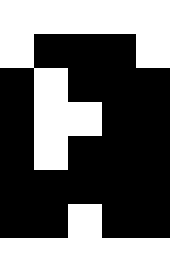[["white", "white", "white", "white", "white"], ["white", "black", "black", "black", "white"], ["black", "white", "black", "black", "black"], ["black", "white", "white", "black", "black"], ["black", "white", "black", "black", "black"], ["black", "black", "black", "black", "black"], ["black", "black", "white", "black", "black"], ["white", "white", "white", "white", "white"]]